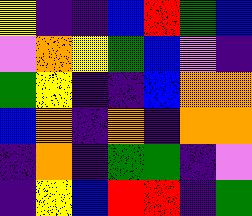[["yellow", "indigo", "indigo", "blue", "red", "green", "blue"], ["violet", "orange", "yellow", "green", "blue", "violet", "indigo"], ["green", "yellow", "indigo", "indigo", "blue", "orange", "orange"], ["blue", "orange", "indigo", "orange", "indigo", "orange", "orange"], ["indigo", "orange", "indigo", "green", "green", "indigo", "violet"], ["indigo", "yellow", "blue", "red", "red", "indigo", "green"]]